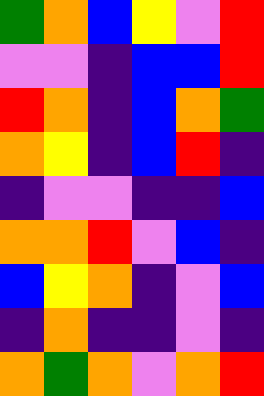[["green", "orange", "blue", "yellow", "violet", "red"], ["violet", "violet", "indigo", "blue", "blue", "red"], ["red", "orange", "indigo", "blue", "orange", "green"], ["orange", "yellow", "indigo", "blue", "red", "indigo"], ["indigo", "violet", "violet", "indigo", "indigo", "blue"], ["orange", "orange", "red", "violet", "blue", "indigo"], ["blue", "yellow", "orange", "indigo", "violet", "blue"], ["indigo", "orange", "indigo", "indigo", "violet", "indigo"], ["orange", "green", "orange", "violet", "orange", "red"]]